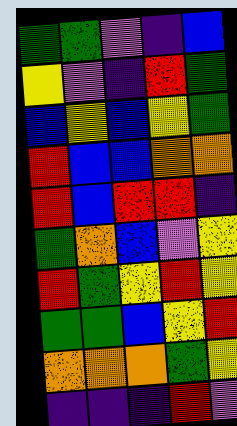[["green", "green", "violet", "indigo", "blue"], ["yellow", "violet", "indigo", "red", "green"], ["blue", "yellow", "blue", "yellow", "green"], ["red", "blue", "blue", "orange", "orange"], ["red", "blue", "red", "red", "indigo"], ["green", "orange", "blue", "violet", "yellow"], ["red", "green", "yellow", "red", "yellow"], ["green", "green", "blue", "yellow", "red"], ["orange", "orange", "orange", "green", "yellow"], ["indigo", "indigo", "indigo", "red", "violet"]]